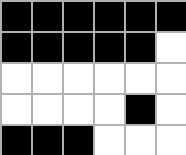[["black", "black", "black", "black", "black", "black"], ["black", "black", "black", "black", "black", "white"], ["white", "white", "white", "white", "white", "white"], ["white", "white", "white", "white", "black", "white"], ["black", "black", "black", "white", "white", "white"]]